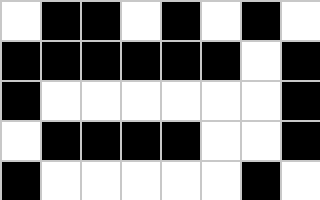[["white", "black", "black", "white", "black", "white", "black", "white"], ["black", "black", "black", "black", "black", "black", "white", "black"], ["black", "white", "white", "white", "white", "white", "white", "black"], ["white", "black", "black", "black", "black", "white", "white", "black"], ["black", "white", "white", "white", "white", "white", "black", "white"]]